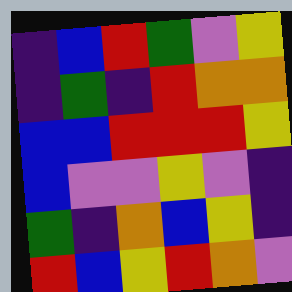[["indigo", "blue", "red", "green", "violet", "yellow"], ["indigo", "green", "indigo", "red", "orange", "orange"], ["blue", "blue", "red", "red", "red", "yellow"], ["blue", "violet", "violet", "yellow", "violet", "indigo"], ["green", "indigo", "orange", "blue", "yellow", "indigo"], ["red", "blue", "yellow", "red", "orange", "violet"]]